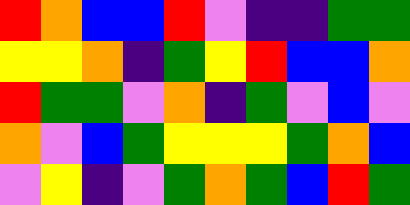[["red", "orange", "blue", "blue", "red", "violet", "indigo", "indigo", "green", "green"], ["yellow", "yellow", "orange", "indigo", "green", "yellow", "red", "blue", "blue", "orange"], ["red", "green", "green", "violet", "orange", "indigo", "green", "violet", "blue", "violet"], ["orange", "violet", "blue", "green", "yellow", "yellow", "yellow", "green", "orange", "blue"], ["violet", "yellow", "indigo", "violet", "green", "orange", "green", "blue", "red", "green"]]